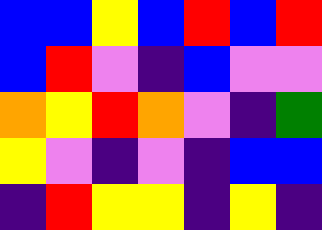[["blue", "blue", "yellow", "blue", "red", "blue", "red"], ["blue", "red", "violet", "indigo", "blue", "violet", "violet"], ["orange", "yellow", "red", "orange", "violet", "indigo", "green"], ["yellow", "violet", "indigo", "violet", "indigo", "blue", "blue"], ["indigo", "red", "yellow", "yellow", "indigo", "yellow", "indigo"]]